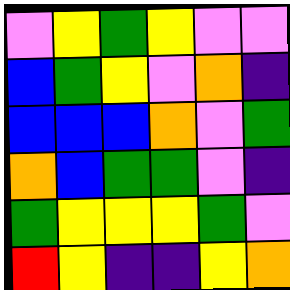[["violet", "yellow", "green", "yellow", "violet", "violet"], ["blue", "green", "yellow", "violet", "orange", "indigo"], ["blue", "blue", "blue", "orange", "violet", "green"], ["orange", "blue", "green", "green", "violet", "indigo"], ["green", "yellow", "yellow", "yellow", "green", "violet"], ["red", "yellow", "indigo", "indigo", "yellow", "orange"]]